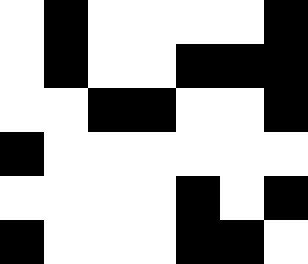[["white", "black", "white", "white", "white", "white", "black"], ["white", "black", "white", "white", "black", "black", "black"], ["white", "white", "black", "black", "white", "white", "black"], ["black", "white", "white", "white", "white", "white", "white"], ["white", "white", "white", "white", "black", "white", "black"], ["black", "white", "white", "white", "black", "black", "white"]]